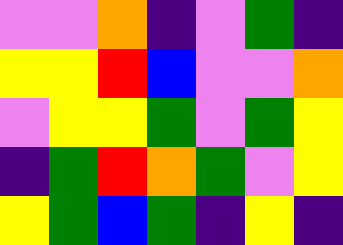[["violet", "violet", "orange", "indigo", "violet", "green", "indigo"], ["yellow", "yellow", "red", "blue", "violet", "violet", "orange"], ["violet", "yellow", "yellow", "green", "violet", "green", "yellow"], ["indigo", "green", "red", "orange", "green", "violet", "yellow"], ["yellow", "green", "blue", "green", "indigo", "yellow", "indigo"]]